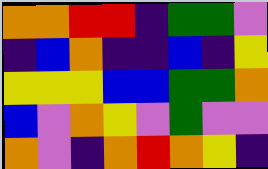[["orange", "orange", "red", "red", "indigo", "green", "green", "violet"], ["indigo", "blue", "orange", "indigo", "indigo", "blue", "indigo", "yellow"], ["yellow", "yellow", "yellow", "blue", "blue", "green", "green", "orange"], ["blue", "violet", "orange", "yellow", "violet", "green", "violet", "violet"], ["orange", "violet", "indigo", "orange", "red", "orange", "yellow", "indigo"]]